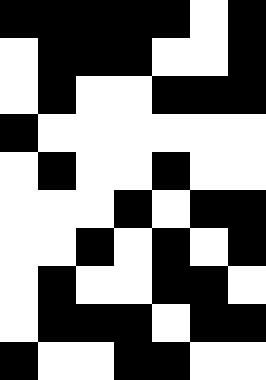[["black", "black", "black", "black", "black", "white", "black"], ["white", "black", "black", "black", "white", "white", "black"], ["white", "black", "white", "white", "black", "black", "black"], ["black", "white", "white", "white", "white", "white", "white"], ["white", "black", "white", "white", "black", "white", "white"], ["white", "white", "white", "black", "white", "black", "black"], ["white", "white", "black", "white", "black", "white", "black"], ["white", "black", "white", "white", "black", "black", "white"], ["white", "black", "black", "black", "white", "black", "black"], ["black", "white", "white", "black", "black", "white", "white"]]